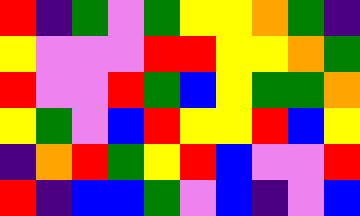[["red", "indigo", "green", "violet", "green", "yellow", "yellow", "orange", "green", "indigo"], ["yellow", "violet", "violet", "violet", "red", "red", "yellow", "yellow", "orange", "green"], ["red", "violet", "violet", "red", "green", "blue", "yellow", "green", "green", "orange"], ["yellow", "green", "violet", "blue", "red", "yellow", "yellow", "red", "blue", "yellow"], ["indigo", "orange", "red", "green", "yellow", "red", "blue", "violet", "violet", "red"], ["red", "indigo", "blue", "blue", "green", "violet", "blue", "indigo", "violet", "blue"]]